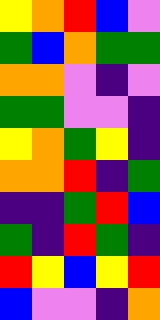[["yellow", "orange", "red", "blue", "violet"], ["green", "blue", "orange", "green", "green"], ["orange", "orange", "violet", "indigo", "violet"], ["green", "green", "violet", "violet", "indigo"], ["yellow", "orange", "green", "yellow", "indigo"], ["orange", "orange", "red", "indigo", "green"], ["indigo", "indigo", "green", "red", "blue"], ["green", "indigo", "red", "green", "indigo"], ["red", "yellow", "blue", "yellow", "red"], ["blue", "violet", "violet", "indigo", "orange"]]